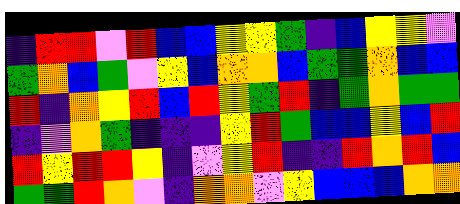[["indigo", "red", "red", "violet", "red", "blue", "blue", "yellow", "yellow", "green", "indigo", "blue", "yellow", "yellow", "violet"], ["green", "orange", "blue", "green", "violet", "yellow", "blue", "orange", "orange", "blue", "green", "green", "orange", "blue", "blue"], ["red", "indigo", "orange", "yellow", "red", "blue", "red", "yellow", "green", "red", "indigo", "green", "orange", "green", "green"], ["indigo", "violet", "orange", "green", "indigo", "indigo", "indigo", "yellow", "red", "green", "blue", "blue", "yellow", "blue", "red"], ["red", "yellow", "red", "red", "yellow", "indigo", "violet", "yellow", "red", "indigo", "indigo", "red", "orange", "red", "blue"], ["green", "green", "red", "orange", "violet", "indigo", "orange", "orange", "violet", "yellow", "blue", "blue", "blue", "orange", "orange"]]